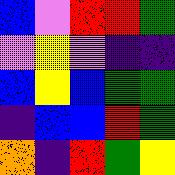[["blue", "violet", "red", "red", "green"], ["violet", "yellow", "violet", "indigo", "indigo"], ["blue", "yellow", "blue", "green", "green"], ["indigo", "blue", "blue", "red", "green"], ["orange", "indigo", "red", "green", "yellow"]]